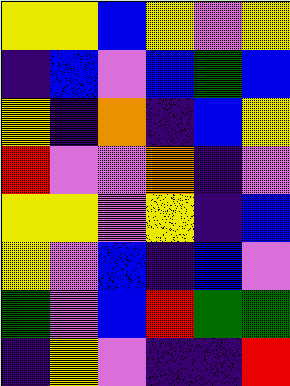[["yellow", "yellow", "blue", "yellow", "violet", "yellow"], ["indigo", "blue", "violet", "blue", "green", "blue"], ["yellow", "indigo", "orange", "indigo", "blue", "yellow"], ["red", "violet", "violet", "orange", "indigo", "violet"], ["yellow", "yellow", "violet", "yellow", "indigo", "blue"], ["yellow", "violet", "blue", "indigo", "blue", "violet"], ["green", "violet", "blue", "red", "green", "green"], ["indigo", "yellow", "violet", "indigo", "indigo", "red"]]